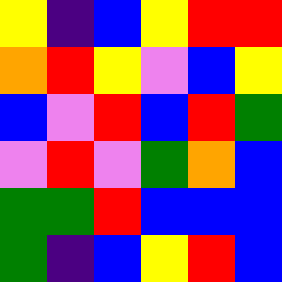[["yellow", "indigo", "blue", "yellow", "red", "red"], ["orange", "red", "yellow", "violet", "blue", "yellow"], ["blue", "violet", "red", "blue", "red", "green"], ["violet", "red", "violet", "green", "orange", "blue"], ["green", "green", "red", "blue", "blue", "blue"], ["green", "indigo", "blue", "yellow", "red", "blue"]]